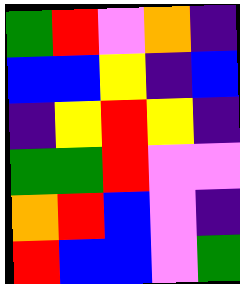[["green", "red", "violet", "orange", "indigo"], ["blue", "blue", "yellow", "indigo", "blue"], ["indigo", "yellow", "red", "yellow", "indigo"], ["green", "green", "red", "violet", "violet"], ["orange", "red", "blue", "violet", "indigo"], ["red", "blue", "blue", "violet", "green"]]